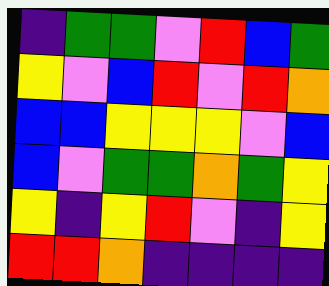[["indigo", "green", "green", "violet", "red", "blue", "green"], ["yellow", "violet", "blue", "red", "violet", "red", "orange"], ["blue", "blue", "yellow", "yellow", "yellow", "violet", "blue"], ["blue", "violet", "green", "green", "orange", "green", "yellow"], ["yellow", "indigo", "yellow", "red", "violet", "indigo", "yellow"], ["red", "red", "orange", "indigo", "indigo", "indigo", "indigo"]]